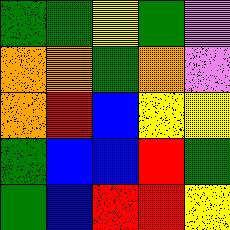[["green", "green", "yellow", "green", "violet"], ["orange", "orange", "green", "orange", "violet"], ["orange", "red", "blue", "yellow", "yellow"], ["green", "blue", "blue", "red", "green"], ["green", "blue", "red", "red", "yellow"]]